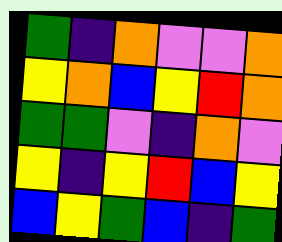[["green", "indigo", "orange", "violet", "violet", "orange"], ["yellow", "orange", "blue", "yellow", "red", "orange"], ["green", "green", "violet", "indigo", "orange", "violet"], ["yellow", "indigo", "yellow", "red", "blue", "yellow"], ["blue", "yellow", "green", "blue", "indigo", "green"]]